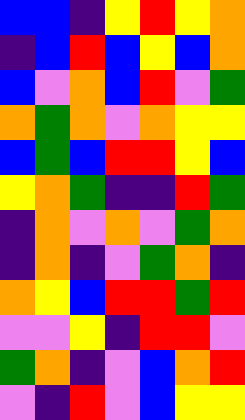[["blue", "blue", "indigo", "yellow", "red", "yellow", "orange"], ["indigo", "blue", "red", "blue", "yellow", "blue", "orange"], ["blue", "violet", "orange", "blue", "red", "violet", "green"], ["orange", "green", "orange", "violet", "orange", "yellow", "yellow"], ["blue", "green", "blue", "red", "red", "yellow", "blue"], ["yellow", "orange", "green", "indigo", "indigo", "red", "green"], ["indigo", "orange", "violet", "orange", "violet", "green", "orange"], ["indigo", "orange", "indigo", "violet", "green", "orange", "indigo"], ["orange", "yellow", "blue", "red", "red", "green", "red"], ["violet", "violet", "yellow", "indigo", "red", "red", "violet"], ["green", "orange", "indigo", "violet", "blue", "orange", "red"], ["violet", "indigo", "red", "violet", "blue", "yellow", "yellow"]]